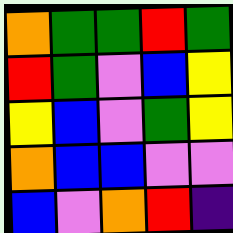[["orange", "green", "green", "red", "green"], ["red", "green", "violet", "blue", "yellow"], ["yellow", "blue", "violet", "green", "yellow"], ["orange", "blue", "blue", "violet", "violet"], ["blue", "violet", "orange", "red", "indigo"]]